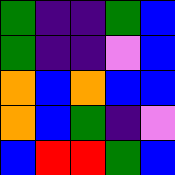[["green", "indigo", "indigo", "green", "blue"], ["green", "indigo", "indigo", "violet", "blue"], ["orange", "blue", "orange", "blue", "blue"], ["orange", "blue", "green", "indigo", "violet"], ["blue", "red", "red", "green", "blue"]]